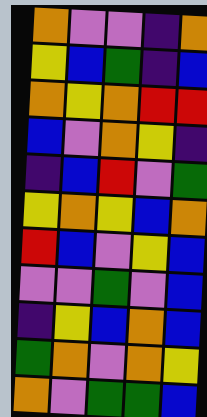[["orange", "violet", "violet", "indigo", "orange"], ["yellow", "blue", "green", "indigo", "blue"], ["orange", "yellow", "orange", "red", "red"], ["blue", "violet", "orange", "yellow", "indigo"], ["indigo", "blue", "red", "violet", "green"], ["yellow", "orange", "yellow", "blue", "orange"], ["red", "blue", "violet", "yellow", "blue"], ["violet", "violet", "green", "violet", "blue"], ["indigo", "yellow", "blue", "orange", "blue"], ["green", "orange", "violet", "orange", "yellow"], ["orange", "violet", "green", "green", "blue"]]